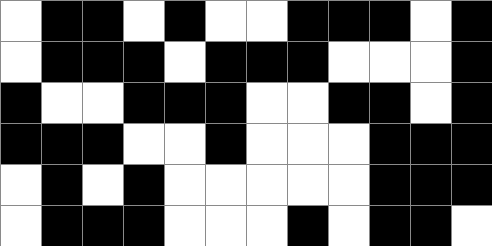[["white", "black", "black", "white", "black", "white", "white", "black", "black", "black", "white", "black"], ["white", "black", "black", "black", "white", "black", "black", "black", "white", "white", "white", "black"], ["black", "white", "white", "black", "black", "black", "white", "white", "black", "black", "white", "black"], ["black", "black", "black", "white", "white", "black", "white", "white", "white", "black", "black", "black"], ["white", "black", "white", "black", "white", "white", "white", "white", "white", "black", "black", "black"], ["white", "black", "black", "black", "white", "white", "white", "black", "white", "black", "black", "white"]]